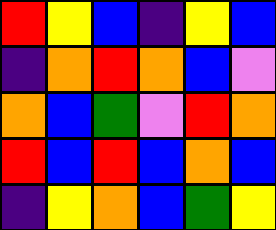[["red", "yellow", "blue", "indigo", "yellow", "blue"], ["indigo", "orange", "red", "orange", "blue", "violet"], ["orange", "blue", "green", "violet", "red", "orange"], ["red", "blue", "red", "blue", "orange", "blue"], ["indigo", "yellow", "orange", "blue", "green", "yellow"]]